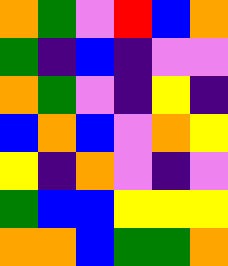[["orange", "green", "violet", "red", "blue", "orange"], ["green", "indigo", "blue", "indigo", "violet", "violet"], ["orange", "green", "violet", "indigo", "yellow", "indigo"], ["blue", "orange", "blue", "violet", "orange", "yellow"], ["yellow", "indigo", "orange", "violet", "indigo", "violet"], ["green", "blue", "blue", "yellow", "yellow", "yellow"], ["orange", "orange", "blue", "green", "green", "orange"]]